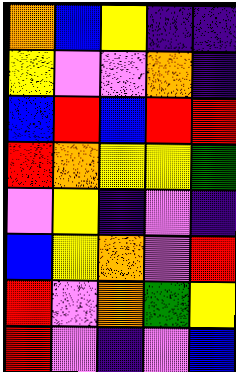[["orange", "blue", "yellow", "indigo", "indigo"], ["yellow", "violet", "violet", "orange", "indigo"], ["blue", "red", "blue", "red", "red"], ["red", "orange", "yellow", "yellow", "green"], ["violet", "yellow", "indigo", "violet", "indigo"], ["blue", "yellow", "orange", "violet", "red"], ["red", "violet", "orange", "green", "yellow"], ["red", "violet", "indigo", "violet", "blue"]]